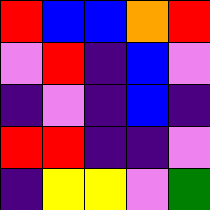[["red", "blue", "blue", "orange", "red"], ["violet", "red", "indigo", "blue", "violet"], ["indigo", "violet", "indigo", "blue", "indigo"], ["red", "red", "indigo", "indigo", "violet"], ["indigo", "yellow", "yellow", "violet", "green"]]